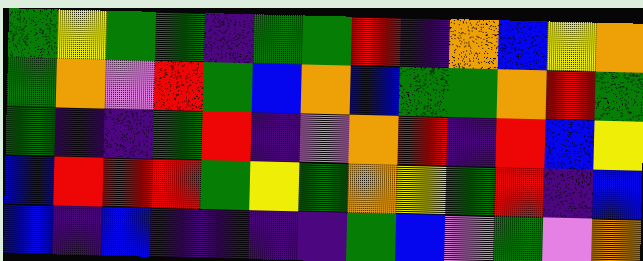[["green", "yellow", "green", "green", "indigo", "green", "green", "red", "indigo", "orange", "blue", "yellow", "orange"], ["green", "orange", "violet", "red", "green", "blue", "orange", "blue", "green", "green", "orange", "red", "green"], ["green", "indigo", "indigo", "green", "red", "indigo", "violet", "orange", "red", "indigo", "red", "blue", "yellow"], ["blue", "red", "red", "red", "green", "yellow", "green", "orange", "yellow", "green", "red", "indigo", "blue"], ["blue", "indigo", "blue", "indigo", "indigo", "indigo", "indigo", "green", "blue", "violet", "green", "violet", "orange"]]